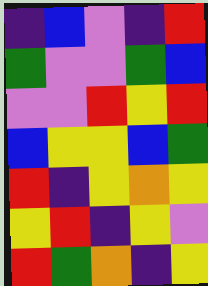[["indigo", "blue", "violet", "indigo", "red"], ["green", "violet", "violet", "green", "blue"], ["violet", "violet", "red", "yellow", "red"], ["blue", "yellow", "yellow", "blue", "green"], ["red", "indigo", "yellow", "orange", "yellow"], ["yellow", "red", "indigo", "yellow", "violet"], ["red", "green", "orange", "indigo", "yellow"]]